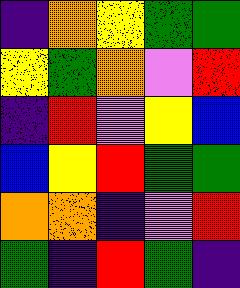[["indigo", "orange", "yellow", "green", "green"], ["yellow", "green", "orange", "violet", "red"], ["indigo", "red", "violet", "yellow", "blue"], ["blue", "yellow", "red", "green", "green"], ["orange", "orange", "indigo", "violet", "red"], ["green", "indigo", "red", "green", "indigo"]]